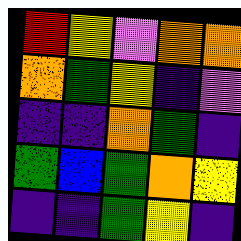[["red", "yellow", "violet", "orange", "orange"], ["orange", "green", "yellow", "indigo", "violet"], ["indigo", "indigo", "orange", "green", "indigo"], ["green", "blue", "green", "orange", "yellow"], ["indigo", "indigo", "green", "yellow", "indigo"]]